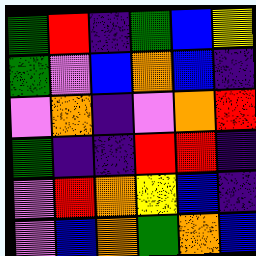[["green", "red", "indigo", "green", "blue", "yellow"], ["green", "violet", "blue", "orange", "blue", "indigo"], ["violet", "orange", "indigo", "violet", "orange", "red"], ["green", "indigo", "indigo", "red", "red", "indigo"], ["violet", "red", "orange", "yellow", "blue", "indigo"], ["violet", "blue", "orange", "green", "orange", "blue"]]